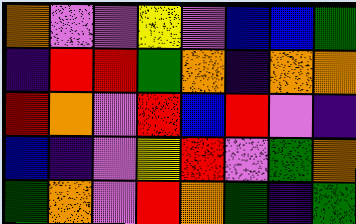[["orange", "violet", "violet", "yellow", "violet", "blue", "blue", "green"], ["indigo", "red", "red", "green", "orange", "indigo", "orange", "orange"], ["red", "orange", "violet", "red", "blue", "red", "violet", "indigo"], ["blue", "indigo", "violet", "yellow", "red", "violet", "green", "orange"], ["green", "orange", "violet", "red", "orange", "green", "indigo", "green"]]